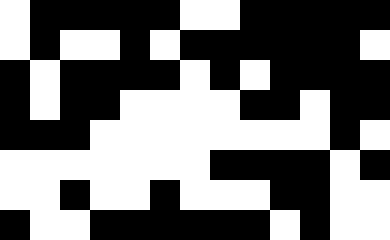[["white", "black", "black", "black", "black", "black", "white", "white", "black", "black", "black", "black", "black"], ["white", "black", "white", "white", "black", "white", "black", "black", "black", "black", "black", "black", "white"], ["black", "white", "black", "black", "black", "black", "white", "black", "white", "black", "black", "black", "black"], ["black", "white", "black", "black", "white", "white", "white", "white", "black", "black", "white", "black", "black"], ["black", "black", "black", "white", "white", "white", "white", "white", "white", "white", "white", "black", "white"], ["white", "white", "white", "white", "white", "white", "white", "black", "black", "black", "black", "white", "black"], ["white", "white", "black", "white", "white", "black", "white", "white", "white", "black", "black", "white", "white"], ["black", "white", "white", "black", "black", "black", "black", "black", "black", "white", "black", "white", "white"]]